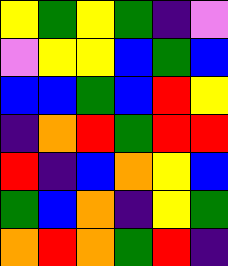[["yellow", "green", "yellow", "green", "indigo", "violet"], ["violet", "yellow", "yellow", "blue", "green", "blue"], ["blue", "blue", "green", "blue", "red", "yellow"], ["indigo", "orange", "red", "green", "red", "red"], ["red", "indigo", "blue", "orange", "yellow", "blue"], ["green", "blue", "orange", "indigo", "yellow", "green"], ["orange", "red", "orange", "green", "red", "indigo"]]